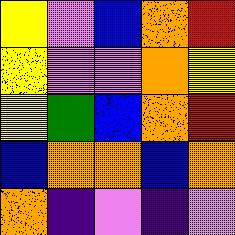[["yellow", "violet", "blue", "orange", "red"], ["yellow", "violet", "violet", "orange", "yellow"], ["yellow", "green", "blue", "orange", "red"], ["blue", "orange", "orange", "blue", "orange"], ["orange", "indigo", "violet", "indigo", "violet"]]